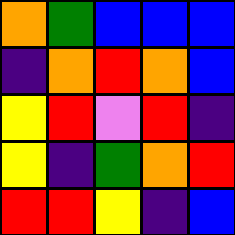[["orange", "green", "blue", "blue", "blue"], ["indigo", "orange", "red", "orange", "blue"], ["yellow", "red", "violet", "red", "indigo"], ["yellow", "indigo", "green", "orange", "red"], ["red", "red", "yellow", "indigo", "blue"]]